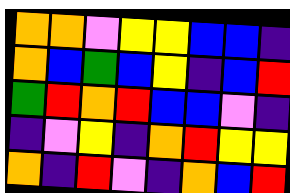[["orange", "orange", "violet", "yellow", "yellow", "blue", "blue", "indigo"], ["orange", "blue", "green", "blue", "yellow", "indigo", "blue", "red"], ["green", "red", "orange", "red", "blue", "blue", "violet", "indigo"], ["indigo", "violet", "yellow", "indigo", "orange", "red", "yellow", "yellow"], ["orange", "indigo", "red", "violet", "indigo", "orange", "blue", "red"]]